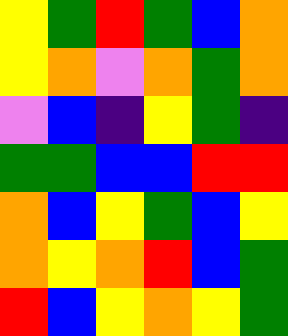[["yellow", "green", "red", "green", "blue", "orange"], ["yellow", "orange", "violet", "orange", "green", "orange"], ["violet", "blue", "indigo", "yellow", "green", "indigo"], ["green", "green", "blue", "blue", "red", "red"], ["orange", "blue", "yellow", "green", "blue", "yellow"], ["orange", "yellow", "orange", "red", "blue", "green"], ["red", "blue", "yellow", "orange", "yellow", "green"]]